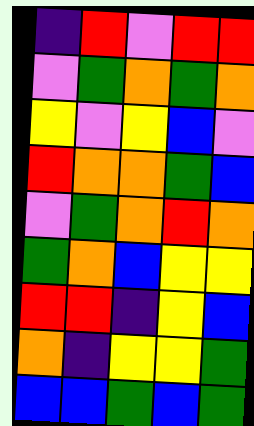[["indigo", "red", "violet", "red", "red"], ["violet", "green", "orange", "green", "orange"], ["yellow", "violet", "yellow", "blue", "violet"], ["red", "orange", "orange", "green", "blue"], ["violet", "green", "orange", "red", "orange"], ["green", "orange", "blue", "yellow", "yellow"], ["red", "red", "indigo", "yellow", "blue"], ["orange", "indigo", "yellow", "yellow", "green"], ["blue", "blue", "green", "blue", "green"]]